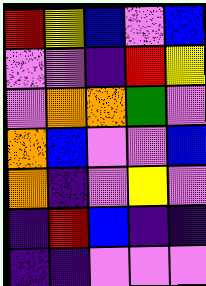[["red", "yellow", "blue", "violet", "blue"], ["violet", "violet", "indigo", "red", "yellow"], ["violet", "orange", "orange", "green", "violet"], ["orange", "blue", "violet", "violet", "blue"], ["orange", "indigo", "violet", "yellow", "violet"], ["indigo", "red", "blue", "indigo", "indigo"], ["indigo", "indigo", "violet", "violet", "violet"]]